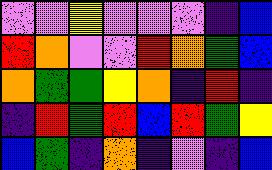[["violet", "violet", "yellow", "violet", "violet", "violet", "indigo", "blue"], ["red", "orange", "violet", "violet", "red", "orange", "green", "blue"], ["orange", "green", "green", "yellow", "orange", "indigo", "red", "indigo"], ["indigo", "red", "green", "red", "blue", "red", "green", "yellow"], ["blue", "green", "indigo", "orange", "indigo", "violet", "indigo", "blue"]]